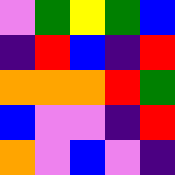[["violet", "green", "yellow", "green", "blue"], ["indigo", "red", "blue", "indigo", "red"], ["orange", "orange", "orange", "red", "green"], ["blue", "violet", "violet", "indigo", "red"], ["orange", "violet", "blue", "violet", "indigo"]]